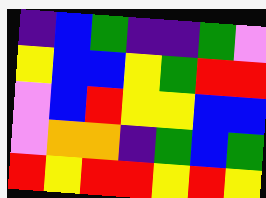[["indigo", "blue", "green", "indigo", "indigo", "green", "violet"], ["yellow", "blue", "blue", "yellow", "green", "red", "red"], ["violet", "blue", "red", "yellow", "yellow", "blue", "blue"], ["violet", "orange", "orange", "indigo", "green", "blue", "green"], ["red", "yellow", "red", "red", "yellow", "red", "yellow"]]